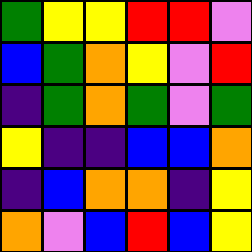[["green", "yellow", "yellow", "red", "red", "violet"], ["blue", "green", "orange", "yellow", "violet", "red"], ["indigo", "green", "orange", "green", "violet", "green"], ["yellow", "indigo", "indigo", "blue", "blue", "orange"], ["indigo", "blue", "orange", "orange", "indigo", "yellow"], ["orange", "violet", "blue", "red", "blue", "yellow"]]